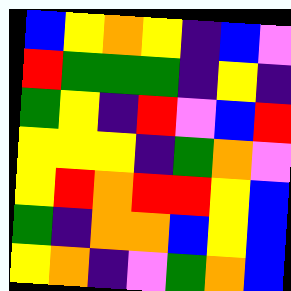[["blue", "yellow", "orange", "yellow", "indigo", "blue", "violet"], ["red", "green", "green", "green", "indigo", "yellow", "indigo"], ["green", "yellow", "indigo", "red", "violet", "blue", "red"], ["yellow", "yellow", "yellow", "indigo", "green", "orange", "violet"], ["yellow", "red", "orange", "red", "red", "yellow", "blue"], ["green", "indigo", "orange", "orange", "blue", "yellow", "blue"], ["yellow", "orange", "indigo", "violet", "green", "orange", "blue"]]